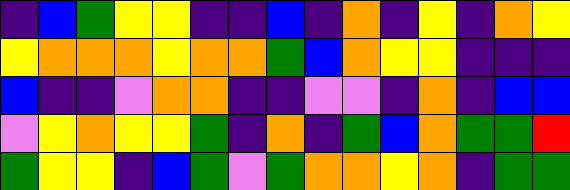[["indigo", "blue", "green", "yellow", "yellow", "indigo", "indigo", "blue", "indigo", "orange", "indigo", "yellow", "indigo", "orange", "yellow"], ["yellow", "orange", "orange", "orange", "yellow", "orange", "orange", "green", "blue", "orange", "yellow", "yellow", "indigo", "indigo", "indigo"], ["blue", "indigo", "indigo", "violet", "orange", "orange", "indigo", "indigo", "violet", "violet", "indigo", "orange", "indigo", "blue", "blue"], ["violet", "yellow", "orange", "yellow", "yellow", "green", "indigo", "orange", "indigo", "green", "blue", "orange", "green", "green", "red"], ["green", "yellow", "yellow", "indigo", "blue", "green", "violet", "green", "orange", "orange", "yellow", "orange", "indigo", "green", "green"]]